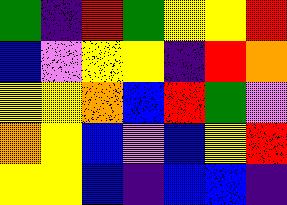[["green", "indigo", "red", "green", "yellow", "yellow", "red"], ["blue", "violet", "yellow", "yellow", "indigo", "red", "orange"], ["yellow", "yellow", "orange", "blue", "red", "green", "violet"], ["orange", "yellow", "blue", "violet", "blue", "yellow", "red"], ["yellow", "yellow", "blue", "indigo", "blue", "blue", "indigo"]]